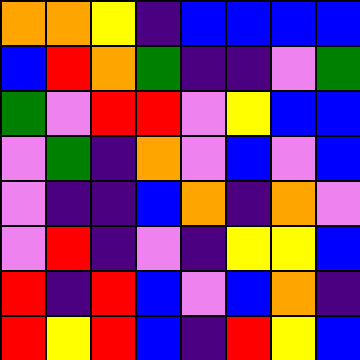[["orange", "orange", "yellow", "indigo", "blue", "blue", "blue", "blue"], ["blue", "red", "orange", "green", "indigo", "indigo", "violet", "green"], ["green", "violet", "red", "red", "violet", "yellow", "blue", "blue"], ["violet", "green", "indigo", "orange", "violet", "blue", "violet", "blue"], ["violet", "indigo", "indigo", "blue", "orange", "indigo", "orange", "violet"], ["violet", "red", "indigo", "violet", "indigo", "yellow", "yellow", "blue"], ["red", "indigo", "red", "blue", "violet", "blue", "orange", "indigo"], ["red", "yellow", "red", "blue", "indigo", "red", "yellow", "blue"]]